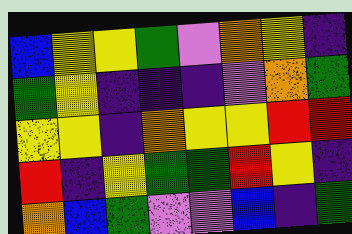[["blue", "yellow", "yellow", "green", "violet", "orange", "yellow", "indigo"], ["green", "yellow", "indigo", "indigo", "indigo", "violet", "orange", "green"], ["yellow", "yellow", "indigo", "orange", "yellow", "yellow", "red", "red"], ["red", "indigo", "yellow", "green", "green", "red", "yellow", "indigo"], ["orange", "blue", "green", "violet", "violet", "blue", "indigo", "green"]]